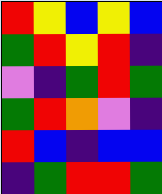[["red", "yellow", "blue", "yellow", "blue"], ["green", "red", "yellow", "red", "indigo"], ["violet", "indigo", "green", "red", "green"], ["green", "red", "orange", "violet", "indigo"], ["red", "blue", "indigo", "blue", "blue"], ["indigo", "green", "red", "red", "green"]]